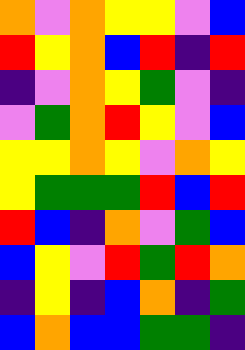[["orange", "violet", "orange", "yellow", "yellow", "violet", "blue"], ["red", "yellow", "orange", "blue", "red", "indigo", "red"], ["indigo", "violet", "orange", "yellow", "green", "violet", "indigo"], ["violet", "green", "orange", "red", "yellow", "violet", "blue"], ["yellow", "yellow", "orange", "yellow", "violet", "orange", "yellow"], ["yellow", "green", "green", "green", "red", "blue", "red"], ["red", "blue", "indigo", "orange", "violet", "green", "blue"], ["blue", "yellow", "violet", "red", "green", "red", "orange"], ["indigo", "yellow", "indigo", "blue", "orange", "indigo", "green"], ["blue", "orange", "blue", "blue", "green", "green", "indigo"]]